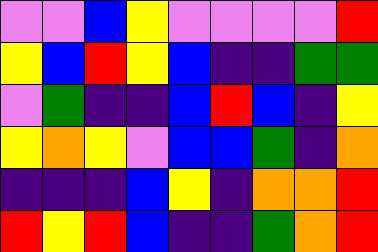[["violet", "violet", "blue", "yellow", "violet", "violet", "violet", "violet", "red"], ["yellow", "blue", "red", "yellow", "blue", "indigo", "indigo", "green", "green"], ["violet", "green", "indigo", "indigo", "blue", "red", "blue", "indigo", "yellow"], ["yellow", "orange", "yellow", "violet", "blue", "blue", "green", "indigo", "orange"], ["indigo", "indigo", "indigo", "blue", "yellow", "indigo", "orange", "orange", "red"], ["red", "yellow", "red", "blue", "indigo", "indigo", "green", "orange", "red"]]